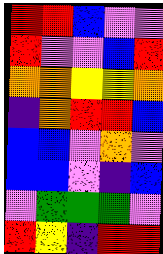[["red", "red", "blue", "violet", "violet"], ["red", "violet", "violet", "blue", "red"], ["orange", "orange", "yellow", "yellow", "orange"], ["indigo", "orange", "red", "red", "blue"], ["blue", "blue", "violet", "orange", "violet"], ["blue", "blue", "violet", "indigo", "blue"], ["violet", "green", "green", "green", "violet"], ["red", "yellow", "indigo", "red", "red"]]